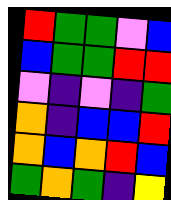[["red", "green", "green", "violet", "blue"], ["blue", "green", "green", "red", "red"], ["violet", "indigo", "violet", "indigo", "green"], ["orange", "indigo", "blue", "blue", "red"], ["orange", "blue", "orange", "red", "blue"], ["green", "orange", "green", "indigo", "yellow"]]